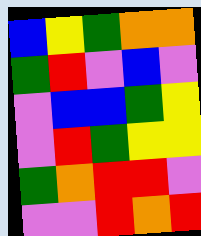[["blue", "yellow", "green", "orange", "orange"], ["green", "red", "violet", "blue", "violet"], ["violet", "blue", "blue", "green", "yellow"], ["violet", "red", "green", "yellow", "yellow"], ["green", "orange", "red", "red", "violet"], ["violet", "violet", "red", "orange", "red"]]